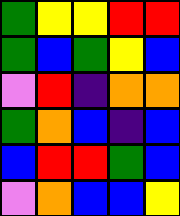[["green", "yellow", "yellow", "red", "red"], ["green", "blue", "green", "yellow", "blue"], ["violet", "red", "indigo", "orange", "orange"], ["green", "orange", "blue", "indigo", "blue"], ["blue", "red", "red", "green", "blue"], ["violet", "orange", "blue", "blue", "yellow"]]